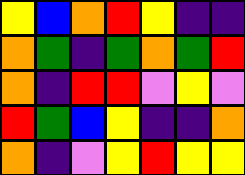[["yellow", "blue", "orange", "red", "yellow", "indigo", "indigo"], ["orange", "green", "indigo", "green", "orange", "green", "red"], ["orange", "indigo", "red", "red", "violet", "yellow", "violet"], ["red", "green", "blue", "yellow", "indigo", "indigo", "orange"], ["orange", "indigo", "violet", "yellow", "red", "yellow", "yellow"]]